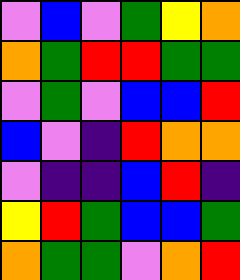[["violet", "blue", "violet", "green", "yellow", "orange"], ["orange", "green", "red", "red", "green", "green"], ["violet", "green", "violet", "blue", "blue", "red"], ["blue", "violet", "indigo", "red", "orange", "orange"], ["violet", "indigo", "indigo", "blue", "red", "indigo"], ["yellow", "red", "green", "blue", "blue", "green"], ["orange", "green", "green", "violet", "orange", "red"]]